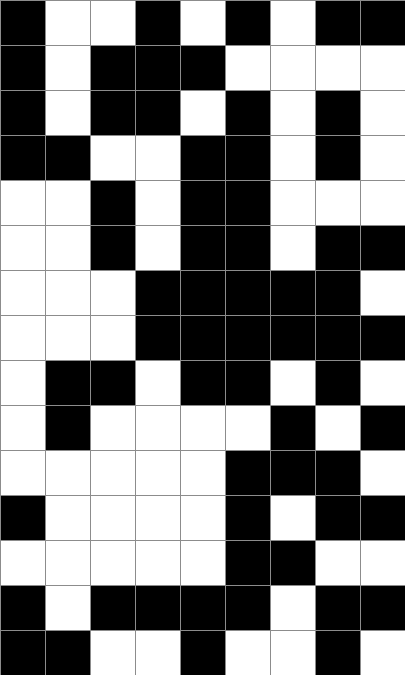[["black", "white", "white", "black", "white", "black", "white", "black", "black"], ["black", "white", "black", "black", "black", "white", "white", "white", "white"], ["black", "white", "black", "black", "white", "black", "white", "black", "white"], ["black", "black", "white", "white", "black", "black", "white", "black", "white"], ["white", "white", "black", "white", "black", "black", "white", "white", "white"], ["white", "white", "black", "white", "black", "black", "white", "black", "black"], ["white", "white", "white", "black", "black", "black", "black", "black", "white"], ["white", "white", "white", "black", "black", "black", "black", "black", "black"], ["white", "black", "black", "white", "black", "black", "white", "black", "white"], ["white", "black", "white", "white", "white", "white", "black", "white", "black"], ["white", "white", "white", "white", "white", "black", "black", "black", "white"], ["black", "white", "white", "white", "white", "black", "white", "black", "black"], ["white", "white", "white", "white", "white", "black", "black", "white", "white"], ["black", "white", "black", "black", "black", "black", "white", "black", "black"], ["black", "black", "white", "white", "black", "white", "white", "black", "white"]]